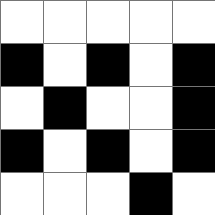[["white", "white", "white", "white", "white"], ["black", "white", "black", "white", "black"], ["white", "black", "white", "white", "black"], ["black", "white", "black", "white", "black"], ["white", "white", "white", "black", "white"]]